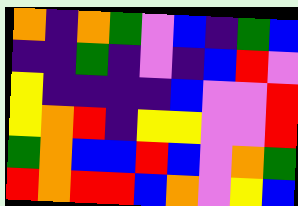[["orange", "indigo", "orange", "green", "violet", "blue", "indigo", "green", "blue"], ["indigo", "indigo", "green", "indigo", "violet", "indigo", "blue", "red", "violet"], ["yellow", "indigo", "indigo", "indigo", "indigo", "blue", "violet", "violet", "red"], ["yellow", "orange", "red", "indigo", "yellow", "yellow", "violet", "violet", "red"], ["green", "orange", "blue", "blue", "red", "blue", "violet", "orange", "green"], ["red", "orange", "red", "red", "blue", "orange", "violet", "yellow", "blue"]]